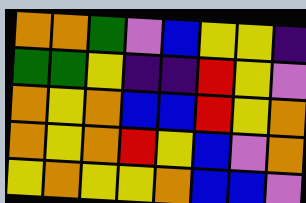[["orange", "orange", "green", "violet", "blue", "yellow", "yellow", "indigo"], ["green", "green", "yellow", "indigo", "indigo", "red", "yellow", "violet"], ["orange", "yellow", "orange", "blue", "blue", "red", "yellow", "orange"], ["orange", "yellow", "orange", "red", "yellow", "blue", "violet", "orange"], ["yellow", "orange", "yellow", "yellow", "orange", "blue", "blue", "violet"]]